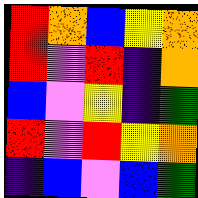[["red", "orange", "blue", "yellow", "orange"], ["red", "violet", "red", "indigo", "orange"], ["blue", "violet", "yellow", "indigo", "green"], ["red", "violet", "red", "yellow", "orange"], ["indigo", "blue", "violet", "blue", "green"]]